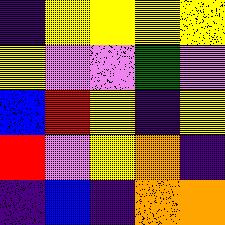[["indigo", "yellow", "yellow", "yellow", "yellow"], ["yellow", "violet", "violet", "green", "violet"], ["blue", "red", "yellow", "indigo", "yellow"], ["red", "violet", "yellow", "orange", "indigo"], ["indigo", "blue", "indigo", "orange", "orange"]]